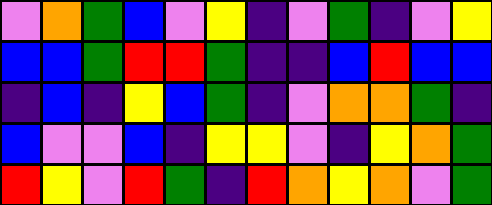[["violet", "orange", "green", "blue", "violet", "yellow", "indigo", "violet", "green", "indigo", "violet", "yellow"], ["blue", "blue", "green", "red", "red", "green", "indigo", "indigo", "blue", "red", "blue", "blue"], ["indigo", "blue", "indigo", "yellow", "blue", "green", "indigo", "violet", "orange", "orange", "green", "indigo"], ["blue", "violet", "violet", "blue", "indigo", "yellow", "yellow", "violet", "indigo", "yellow", "orange", "green"], ["red", "yellow", "violet", "red", "green", "indigo", "red", "orange", "yellow", "orange", "violet", "green"]]